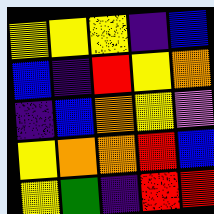[["yellow", "yellow", "yellow", "indigo", "blue"], ["blue", "indigo", "red", "yellow", "orange"], ["indigo", "blue", "orange", "yellow", "violet"], ["yellow", "orange", "orange", "red", "blue"], ["yellow", "green", "indigo", "red", "red"]]